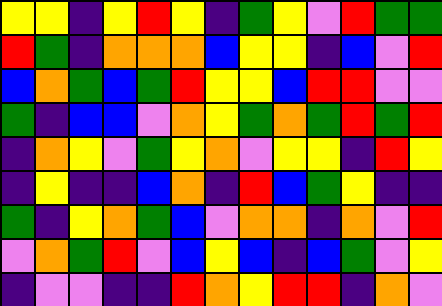[["yellow", "yellow", "indigo", "yellow", "red", "yellow", "indigo", "green", "yellow", "violet", "red", "green", "green"], ["red", "green", "indigo", "orange", "orange", "orange", "blue", "yellow", "yellow", "indigo", "blue", "violet", "red"], ["blue", "orange", "green", "blue", "green", "red", "yellow", "yellow", "blue", "red", "red", "violet", "violet"], ["green", "indigo", "blue", "blue", "violet", "orange", "yellow", "green", "orange", "green", "red", "green", "red"], ["indigo", "orange", "yellow", "violet", "green", "yellow", "orange", "violet", "yellow", "yellow", "indigo", "red", "yellow"], ["indigo", "yellow", "indigo", "indigo", "blue", "orange", "indigo", "red", "blue", "green", "yellow", "indigo", "indigo"], ["green", "indigo", "yellow", "orange", "green", "blue", "violet", "orange", "orange", "indigo", "orange", "violet", "red"], ["violet", "orange", "green", "red", "violet", "blue", "yellow", "blue", "indigo", "blue", "green", "violet", "yellow"], ["indigo", "violet", "violet", "indigo", "indigo", "red", "orange", "yellow", "red", "red", "indigo", "orange", "violet"]]